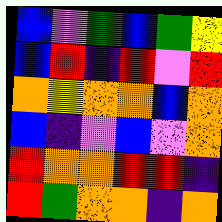[["blue", "violet", "green", "blue", "green", "yellow"], ["blue", "red", "indigo", "red", "violet", "red"], ["orange", "yellow", "orange", "orange", "blue", "orange"], ["blue", "indigo", "violet", "blue", "violet", "orange"], ["red", "orange", "orange", "red", "red", "indigo"], ["red", "green", "orange", "orange", "indigo", "orange"]]